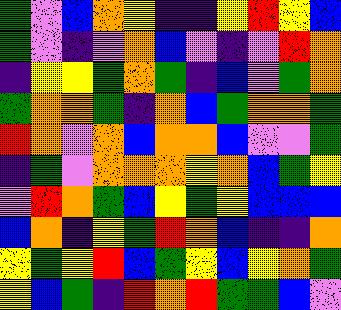[["green", "violet", "blue", "orange", "yellow", "indigo", "indigo", "yellow", "red", "yellow", "blue"], ["green", "violet", "indigo", "violet", "orange", "blue", "violet", "indigo", "violet", "red", "orange"], ["indigo", "yellow", "yellow", "green", "orange", "green", "indigo", "blue", "violet", "green", "orange"], ["green", "orange", "orange", "green", "indigo", "orange", "blue", "green", "orange", "orange", "green"], ["red", "orange", "violet", "orange", "blue", "orange", "orange", "blue", "violet", "violet", "green"], ["indigo", "green", "violet", "orange", "orange", "orange", "yellow", "orange", "blue", "green", "yellow"], ["violet", "red", "orange", "green", "blue", "yellow", "green", "yellow", "blue", "blue", "blue"], ["blue", "orange", "indigo", "yellow", "green", "red", "orange", "blue", "indigo", "indigo", "orange"], ["yellow", "green", "yellow", "red", "blue", "green", "yellow", "blue", "yellow", "orange", "green"], ["yellow", "blue", "green", "indigo", "red", "orange", "red", "green", "green", "blue", "violet"]]